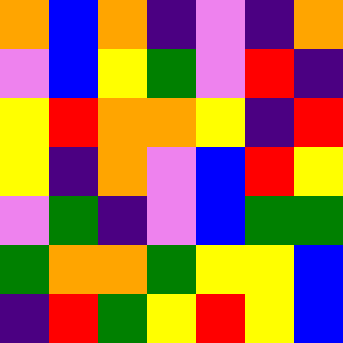[["orange", "blue", "orange", "indigo", "violet", "indigo", "orange"], ["violet", "blue", "yellow", "green", "violet", "red", "indigo"], ["yellow", "red", "orange", "orange", "yellow", "indigo", "red"], ["yellow", "indigo", "orange", "violet", "blue", "red", "yellow"], ["violet", "green", "indigo", "violet", "blue", "green", "green"], ["green", "orange", "orange", "green", "yellow", "yellow", "blue"], ["indigo", "red", "green", "yellow", "red", "yellow", "blue"]]